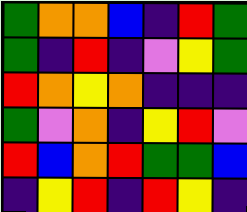[["green", "orange", "orange", "blue", "indigo", "red", "green"], ["green", "indigo", "red", "indigo", "violet", "yellow", "green"], ["red", "orange", "yellow", "orange", "indigo", "indigo", "indigo"], ["green", "violet", "orange", "indigo", "yellow", "red", "violet"], ["red", "blue", "orange", "red", "green", "green", "blue"], ["indigo", "yellow", "red", "indigo", "red", "yellow", "indigo"]]